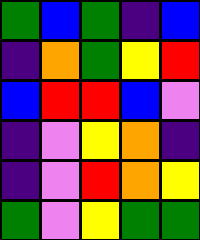[["green", "blue", "green", "indigo", "blue"], ["indigo", "orange", "green", "yellow", "red"], ["blue", "red", "red", "blue", "violet"], ["indigo", "violet", "yellow", "orange", "indigo"], ["indigo", "violet", "red", "orange", "yellow"], ["green", "violet", "yellow", "green", "green"]]